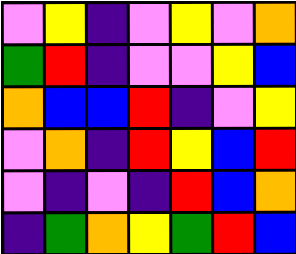[["violet", "yellow", "indigo", "violet", "yellow", "violet", "orange"], ["green", "red", "indigo", "violet", "violet", "yellow", "blue"], ["orange", "blue", "blue", "red", "indigo", "violet", "yellow"], ["violet", "orange", "indigo", "red", "yellow", "blue", "red"], ["violet", "indigo", "violet", "indigo", "red", "blue", "orange"], ["indigo", "green", "orange", "yellow", "green", "red", "blue"]]